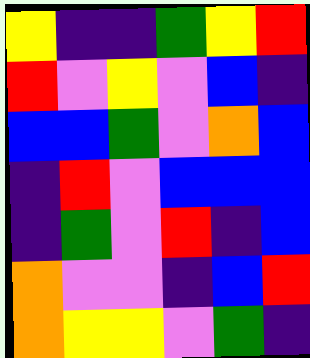[["yellow", "indigo", "indigo", "green", "yellow", "red"], ["red", "violet", "yellow", "violet", "blue", "indigo"], ["blue", "blue", "green", "violet", "orange", "blue"], ["indigo", "red", "violet", "blue", "blue", "blue"], ["indigo", "green", "violet", "red", "indigo", "blue"], ["orange", "violet", "violet", "indigo", "blue", "red"], ["orange", "yellow", "yellow", "violet", "green", "indigo"]]